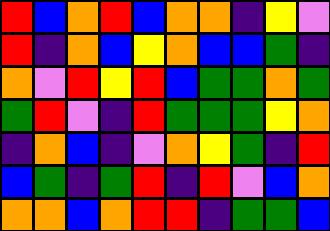[["red", "blue", "orange", "red", "blue", "orange", "orange", "indigo", "yellow", "violet"], ["red", "indigo", "orange", "blue", "yellow", "orange", "blue", "blue", "green", "indigo"], ["orange", "violet", "red", "yellow", "red", "blue", "green", "green", "orange", "green"], ["green", "red", "violet", "indigo", "red", "green", "green", "green", "yellow", "orange"], ["indigo", "orange", "blue", "indigo", "violet", "orange", "yellow", "green", "indigo", "red"], ["blue", "green", "indigo", "green", "red", "indigo", "red", "violet", "blue", "orange"], ["orange", "orange", "blue", "orange", "red", "red", "indigo", "green", "green", "blue"]]